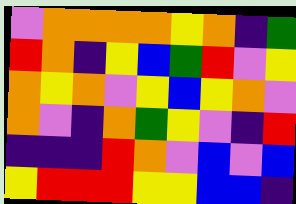[["violet", "orange", "orange", "orange", "orange", "yellow", "orange", "indigo", "green"], ["red", "orange", "indigo", "yellow", "blue", "green", "red", "violet", "yellow"], ["orange", "yellow", "orange", "violet", "yellow", "blue", "yellow", "orange", "violet"], ["orange", "violet", "indigo", "orange", "green", "yellow", "violet", "indigo", "red"], ["indigo", "indigo", "indigo", "red", "orange", "violet", "blue", "violet", "blue"], ["yellow", "red", "red", "red", "yellow", "yellow", "blue", "blue", "indigo"]]